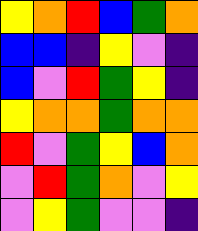[["yellow", "orange", "red", "blue", "green", "orange"], ["blue", "blue", "indigo", "yellow", "violet", "indigo"], ["blue", "violet", "red", "green", "yellow", "indigo"], ["yellow", "orange", "orange", "green", "orange", "orange"], ["red", "violet", "green", "yellow", "blue", "orange"], ["violet", "red", "green", "orange", "violet", "yellow"], ["violet", "yellow", "green", "violet", "violet", "indigo"]]